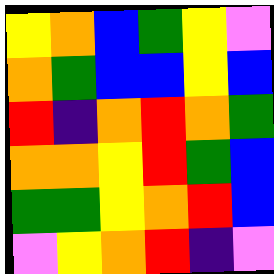[["yellow", "orange", "blue", "green", "yellow", "violet"], ["orange", "green", "blue", "blue", "yellow", "blue"], ["red", "indigo", "orange", "red", "orange", "green"], ["orange", "orange", "yellow", "red", "green", "blue"], ["green", "green", "yellow", "orange", "red", "blue"], ["violet", "yellow", "orange", "red", "indigo", "violet"]]